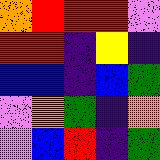[["orange", "red", "red", "red", "violet"], ["red", "red", "indigo", "yellow", "indigo"], ["blue", "blue", "indigo", "blue", "green"], ["violet", "orange", "green", "indigo", "orange"], ["violet", "blue", "red", "indigo", "green"]]